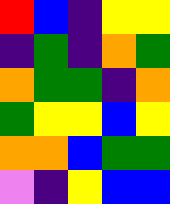[["red", "blue", "indigo", "yellow", "yellow"], ["indigo", "green", "indigo", "orange", "green"], ["orange", "green", "green", "indigo", "orange"], ["green", "yellow", "yellow", "blue", "yellow"], ["orange", "orange", "blue", "green", "green"], ["violet", "indigo", "yellow", "blue", "blue"]]